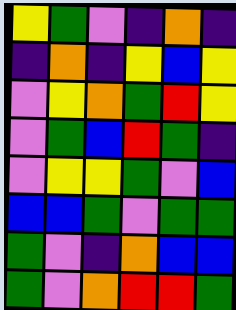[["yellow", "green", "violet", "indigo", "orange", "indigo"], ["indigo", "orange", "indigo", "yellow", "blue", "yellow"], ["violet", "yellow", "orange", "green", "red", "yellow"], ["violet", "green", "blue", "red", "green", "indigo"], ["violet", "yellow", "yellow", "green", "violet", "blue"], ["blue", "blue", "green", "violet", "green", "green"], ["green", "violet", "indigo", "orange", "blue", "blue"], ["green", "violet", "orange", "red", "red", "green"]]